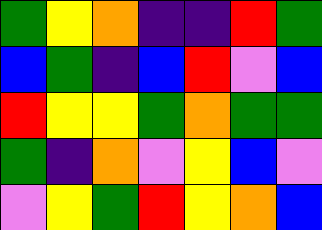[["green", "yellow", "orange", "indigo", "indigo", "red", "green"], ["blue", "green", "indigo", "blue", "red", "violet", "blue"], ["red", "yellow", "yellow", "green", "orange", "green", "green"], ["green", "indigo", "orange", "violet", "yellow", "blue", "violet"], ["violet", "yellow", "green", "red", "yellow", "orange", "blue"]]